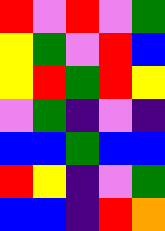[["red", "violet", "red", "violet", "green"], ["yellow", "green", "violet", "red", "blue"], ["yellow", "red", "green", "red", "yellow"], ["violet", "green", "indigo", "violet", "indigo"], ["blue", "blue", "green", "blue", "blue"], ["red", "yellow", "indigo", "violet", "green"], ["blue", "blue", "indigo", "red", "orange"]]